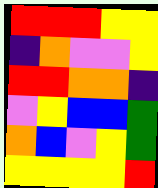[["red", "red", "red", "yellow", "yellow"], ["indigo", "orange", "violet", "violet", "yellow"], ["red", "red", "orange", "orange", "indigo"], ["violet", "yellow", "blue", "blue", "green"], ["orange", "blue", "violet", "yellow", "green"], ["yellow", "yellow", "yellow", "yellow", "red"]]